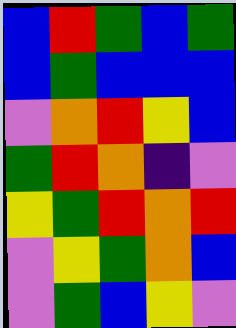[["blue", "red", "green", "blue", "green"], ["blue", "green", "blue", "blue", "blue"], ["violet", "orange", "red", "yellow", "blue"], ["green", "red", "orange", "indigo", "violet"], ["yellow", "green", "red", "orange", "red"], ["violet", "yellow", "green", "orange", "blue"], ["violet", "green", "blue", "yellow", "violet"]]